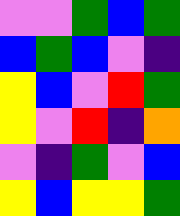[["violet", "violet", "green", "blue", "green"], ["blue", "green", "blue", "violet", "indigo"], ["yellow", "blue", "violet", "red", "green"], ["yellow", "violet", "red", "indigo", "orange"], ["violet", "indigo", "green", "violet", "blue"], ["yellow", "blue", "yellow", "yellow", "green"]]